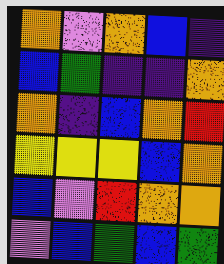[["orange", "violet", "orange", "blue", "indigo"], ["blue", "green", "indigo", "indigo", "orange"], ["orange", "indigo", "blue", "orange", "red"], ["yellow", "yellow", "yellow", "blue", "orange"], ["blue", "violet", "red", "orange", "orange"], ["violet", "blue", "green", "blue", "green"]]